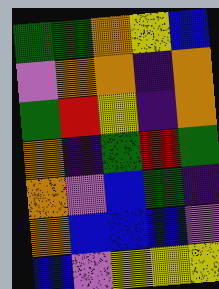[["green", "green", "orange", "yellow", "blue"], ["violet", "orange", "orange", "indigo", "orange"], ["green", "red", "yellow", "indigo", "orange"], ["orange", "indigo", "green", "red", "green"], ["orange", "violet", "blue", "green", "indigo"], ["orange", "blue", "blue", "blue", "violet"], ["blue", "violet", "yellow", "yellow", "yellow"]]